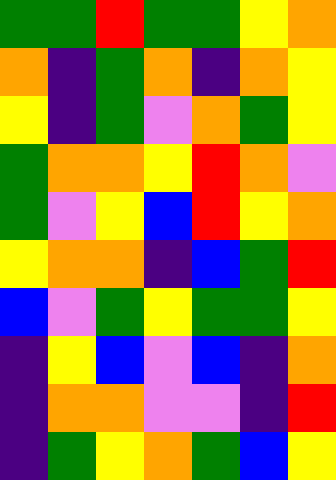[["green", "green", "red", "green", "green", "yellow", "orange"], ["orange", "indigo", "green", "orange", "indigo", "orange", "yellow"], ["yellow", "indigo", "green", "violet", "orange", "green", "yellow"], ["green", "orange", "orange", "yellow", "red", "orange", "violet"], ["green", "violet", "yellow", "blue", "red", "yellow", "orange"], ["yellow", "orange", "orange", "indigo", "blue", "green", "red"], ["blue", "violet", "green", "yellow", "green", "green", "yellow"], ["indigo", "yellow", "blue", "violet", "blue", "indigo", "orange"], ["indigo", "orange", "orange", "violet", "violet", "indigo", "red"], ["indigo", "green", "yellow", "orange", "green", "blue", "yellow"]]